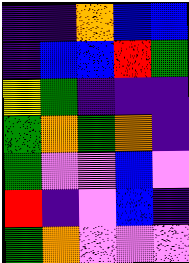[["indigo", "indigo", "orange", "blue", "blue"], ["indigo", "blue", "blue", "red", "green"], ["yellow", "green", "indigo", "indigo", "indigo"], ["green", "orange", "green", "orange", "indigo"], ["green", "violet", "violet", "blue", "violet"], ["red", "indigo", "violet", "blue", "indigo"], ["green", "orange", "violet", "violet", "violet"]]